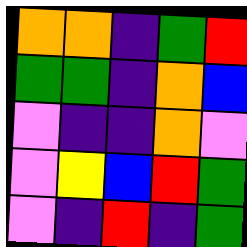[["orange", "orange", "indigo", "green", "red"], ["green", "green", "indigo", "orange", "blue"], ["violet", "indigo", "indigo", "orange", "violet"], ["violet", "yellow", "blue", "red", "green"], ["violet", "indigo", "red", "indigo", "green"]]